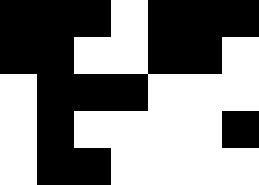[["black", "black", "black", "white", "black", "black", "black"], ["black", "black", "white", "white", "black", "black", "white"], ["white", "black", "black", "black", "white", "white", "white"], ["white", "black", "white", "white", "white", "white", "black"], ["white", "black", "black", "white", "white", "white", "white"]]